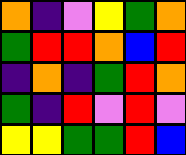[["orange", "indigo", "violet", "yellow", "green", "orange"], ["green", "red", "red", "orange", "blue", "red"], ["indigo", "orange", "indigo", "green", "red", "orange"], ["green", "indigo", "red", "violet", "red", "violet"], ["yellow", "yellow", "green", "green", "red", "blue"]]